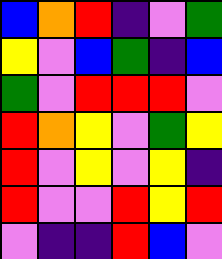[["blue", "orange", "red", "indigo", "violet", "green"], ["yellow", "violet", "blue", "green", "indigo", "blue"], ["green", "violet", "red", "red", "red", "violet"], ["red", "orange", "yellow", "violet", "green", "yellow"], ["red", "violet", "yellow", "violet", "yellow", "indigo"], ["red", "violet", "violet", "red", "yellow", "red"], ["violet", "indigo", "indigo", "red", "blue", "violet"]]